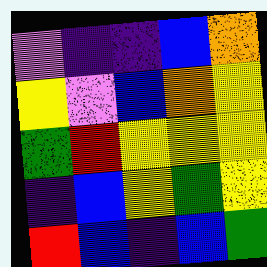[["violet", "indigo", "indigo", "blue", "orange"], ["yellow", "violet", "blue", "orange", "yellow"], ["green", "red", "yellow", "yellow", "yellow"], ["indigo", "blue", "yellow", "green", "yellow"], ["red", "blue", "indigo", "blue", "green"]]